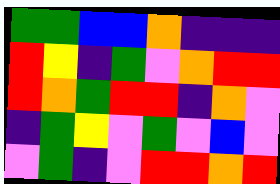[["green", "green", "blue", "blue", "orange", "indigo", "indigo", "indigo"], ["red", "yellow", "indigo", "green", "violet", "orange", "red", "red"], ["red", "orange", "green", "red", "red", "indigo", "orange", "violet"], ["indigo", "green", "yellow", "violet", "green", "violet", "blue", "violet"], ["violet", "green", "indigo", "violet", "red", "red", "orange", "red"]]